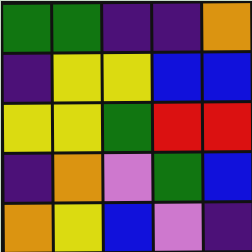[["green", "green", "indigo", "indigo", "orange"], ["indigo", "yellow", "yellow", "blue", "blue"], ["yellow", "yellow", "green", "red", "red"], ["indigo", "orange", "violet", "green", "blue"], ["orange", "yellow", "blue", "violet", "indigo"]]